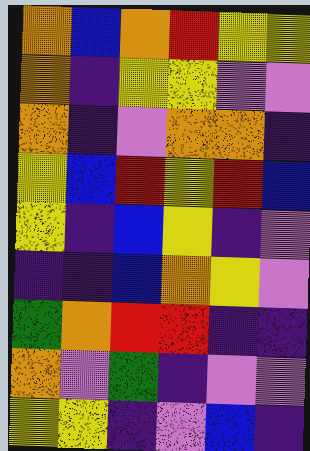[["orange", "blue", "orange", "red", "yellow", "yellow"], ["orange", "indigo", "yellow", "yellow", "violet", "violet"], ["orange", "indigo", "violet", "orange", "orange", "indigo"], ["yellow", "blue", "red", "yellow", "red", "blue"], ["yellow", "indigo", "blue", "yellow", "indigo", "violet"], ["indigo", "indigo", "blue", "orange", "yellow", "violet"], ["green", "orange", "red", "red", "indigo", "indigo"], ["orange", "violet", "green", "indigo", "violet", "violet"], ["yellow", "yellow", "indigo", "violet", "blue", "indigo"]]